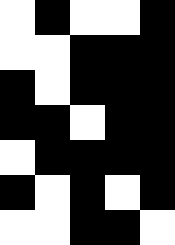[["white", "black", "white", "white", "black"], ["white", "white", "black", "black", "black"], ["black", "white", "black", "black", "black"], ["black", "black", "white", "black", "black"], ["white", "black", "black", "black", "black"], ["black", "white", "black", "white", "black"], ["white", "white", "black", "black", "white"]]